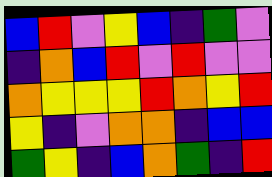[["blue", "red", "violet", "yellow", "blue", "indigo", "green", "violet"], ["indigo", "orange", "blue", "red", "violet", "red", "violet", "violet"], ["orange", "yellow", "yellow", "yellow", "red", "orange", "yellow", "red"], ["yellow", "indigo", "violet", "orange", "orange", "indigo", "blue", "blue"], ["green", "yellow", "indigo", "blue", "orange", "green", "indigo", "red"]]